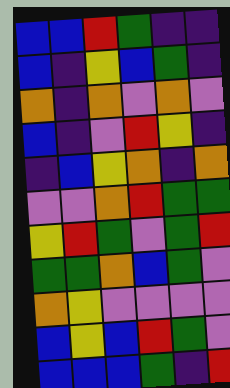[["blue", "blue", "red", "green", "indigo", "indigo"], ["blue", "indigo", "yellow", "blue", "green", "indigo"], ["orange", "indigo", "orange", "violet", "orange", "violet"], ["blue", "indigo", "violet", "red", "yellow", "indigo"], ["indigo", "blue", "yellow", "orange", "indigo", "orange"], ["violet", "violet", "orange", "red", "green", "green"], ["yellow", "red", "green", "violet", "green", "red"], ["green", "green", "orange", "blue", "green", "violet"], ["orange", "yellow", "violet", "violet", "violet", "violet"], ["blue", "yellow", "blue", "red", "green", "violet"], ["blue", "blue", "blue", "green", "indigo", "red"]]